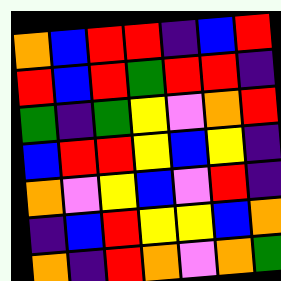[["orange", "blue", "red", "red", "indigo", "blue", "red"], ["red", "blue", "red", "green", "red", "red", "indigo"], ["green", "indigo", "green", "yellow", "violet", "orange", "red"], ["blue", "red", "red", "yellow", "blue", "yellow", "indigo"], ["orange", "violet", "yellow", "blue", "violet", "red", "indigo"], ["indigo", "blue", "red", "yellow", "yellow", "blue", "orange"], ["orange", "indigo", "red", "orange", "violet", "orange", "green"]]